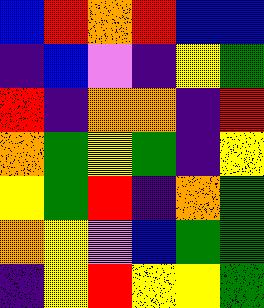[["blue", "red", "orange", "red", "blue", "blue"], ["indigo", "blue", "violet", "indigo", "yellow", "green"], ["red", "indigo", "orange", "orange", "indigo", "red"], ["orange", "green", "yellow", "green", "indigo", "yellow"], ["yellow", "green", "red", "indigo", "orange", "green"], ["orange", "yellow", "violet", "blue", "green", "green"], ["indigo", "yellow", "red", "yellow", "yellow", "green"]]